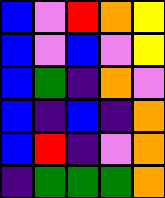[["blue", "violet", "red", "orange", "yellow"], ["blue", "violet", "blue", "violet", "yellow"], ["blue", "green", "indigo", "orange", "violet"], ["blue", "indigo", "blue", "indigo", "orange"], ["blue", "red", "indigo", "violet", "orange"], ["indigo", "green", "green", "green", "orange"]]